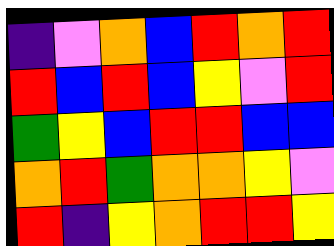[["indigo", "violet", "orange", "blue", "red", "orange", "red"], ["red", "blue", "red", "blue", "yellow", "violet", "red"], ["green", "yellow", "blue", "red", "red", "blue", "blue"], ["orange", "red", "green", "orange", "orange", "yellow", "violet"], ["red", "indigo", "yellow", "orange", "red", "red", "yellow"]]